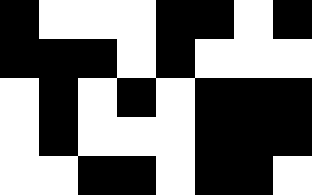[["black", "white", "white", "white", "black", "black", "white", "black"], ["black", "black", "black", "white", "black", "white", "white", "white"], ["white", "black", "white", "black", "white", "black", "black", "black"], ["white", "black", "white", "white", "white", "black", "black", "black"], ["white", "white", "black", "black", "white", "black", "black", "white"]]